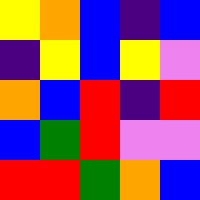[["yellow", "orange", "blue", "indigo", "blue"], ["indigo", "yellow", "blue", "yellow", "violet"], ["orange", "blue", "red", "indigo", "red"], ["blue", "green", "red", "violet", "violet"], ["red", "red", "green", "orange", "blue"]]